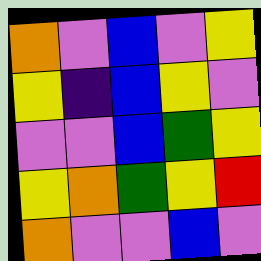[["orange", "violet", "blue", "violet", "yellow"], ["yellow", "indigo", "blue", "yellow", "violet"], ["violet", "violet", "blue", "green", "yellow"], ["yellow", "orange", "green", "yellow", "red"], ["orange", "violet", "violet", "blue", "violet"]]